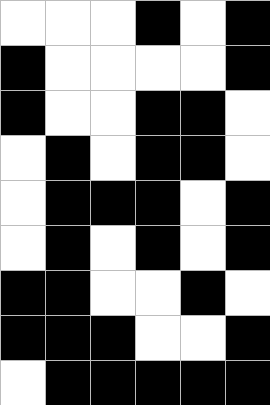[["white", "white", "white", "black", "white", "black"], ["black", "white", "white", "white", "white", "black"], ["black", "white", "white", "black", "black", "white"], ["white", "black", "white", "black", "black", "white"], ["white", "black", "black", "black", "white", "black"], ["white", "black", "white", "black", "white", "black"], ["black", "black", "white", "white", "black", "white"], ["black", "black", "black", "white", "white", "black"], ["white", "black", "black", "black", "black", "black"]]